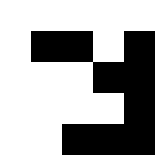[["white", "white", "white", "white", "white"], ["white", "black", "black", "white", "black"], ["white", "white", "white", "black", "black"], ["white", "white", "white", "white", "black"], ["white", "white", "black", "black", "black"]]